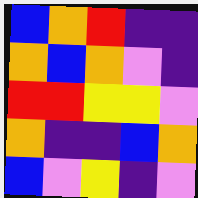[["blue", "orange", "red", "indigo", "indigo"], ["orange", "blue", "orange", "violet", "indigo"], ["red", "red", "yellow", "yellow", "violet"], ["orange", "indigo", "indigo", "blue", "orange"], ["blue", "violet", "yellow", "indigo", "violet"]]